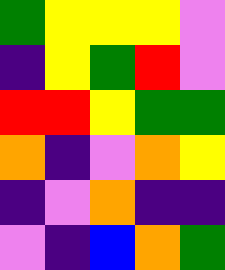[["green", "yellow", "yellow", "yellow", "violet"], ["indigo", "yellow", "green", "red", "violet"], ["red", "red", "yellow", "green", "green"], ["orange", "indigo", "violet", "orange", "yellow"], ["indigo", "violet", "orange", "indigo", "indigo"], ["violet", "indigo", "blue", "orange", "green"]]